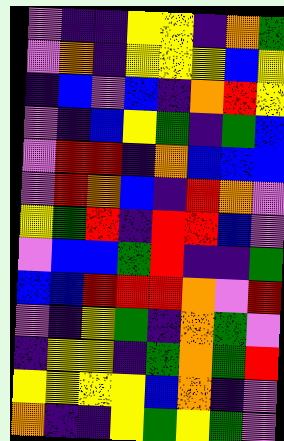[["violet", "indigo", "indigo", "yellow", "yellow", "indigo", "orange", "green"], ["violet", "orange", "indigo", "yellow", "yellow", "yellow", "blue", "yellow"], ["indigo", "blue", "violet", "blue", "indigo", "orange", "red", "yellow"], ["violet", "indigo", "blue", "yellow", "green", "indigo", "green", "blue"], ["violet", "red", "red", "indigo", "orange", "blue", "blue", "blue"], ["violet", "red", "orange", "blue", "indigo", "red", "orange", "violet"], ["yellow", "green", "red", "indigo", "red", "red", "blue", "violet"], ["violet", "blue", "blue", "green", "red", "indigo", "indigo", "green"], ["blue", "blue", "red", "red", "red", "orange", "violet", "red"], ["violet", "indigo", "yellow", "green", "indigo", "orange", "green", "violet"], ["indigo", "yellow", "yellow", "indigo", "green", "orange", "green", "red"], ["yellow", "yellow", "yellow", "yellow", "blue", "orange", "indigo", "violet"], ["orange", "indigo", "indigo", "yellow", "green", "yellow", "green", "violet"]]